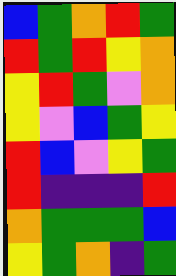[["blue", "green", "orange", "red", "green"], ["red", "green", "red", "yellow", "orange"], ["yellow", "red", "green", "violet", "orange"], ["yellow", "violet", "blue", "green", "yellow"], ["red", "blue", "violet", "yellow", "green"], ["red", "indigo", "indigo", "indigo", "red"], ["orange", "green", "green", "green", "blue"], ["yellow", "green", "orange", "indigo", "green"]]